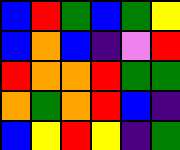[["blue", "red", "green", "blue", "green", "yellow"], ["blue", "orange", "blue", "indigo", "violet", "red"], ["red", "orange", "orange", "red", "green", "green"], ["orange", "green", "orange", "red", "blue", "indigo"], ["blue", "yellow", "red", "yellow", "indigo", "green"]]